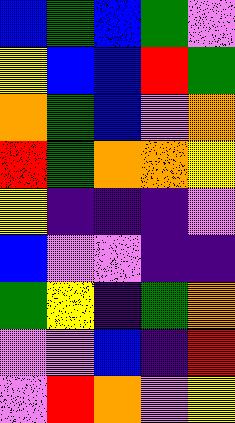[["blue", "green", "blue", "green", "violet"], ["yellow", "blue", "blue", "red", "green"], ["orange", "green", "blue", "violet", "orange"], ["red", "green", "orange", "orange", "yellow"], ["yellow", "indigo", "indigo", "indigo", "violet"], ["blue", "violet", "violet", "indigo", "indigo"], ["green", "yellow", "indigo", "green", "orange"], ["violet", "violet", "blue", "indigo", "red"], ["violet", "red", "orange", "violet", "yellow"]]